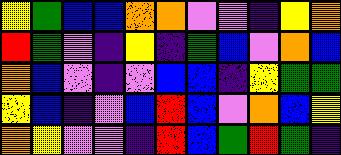[["yellow", "green", "blue", "blue", "orange", "orange", "violet", "violet", "indigo", "yellow", "orange"], ["red", "green", "violet", "indigo", "yellow", "indigo", "green", "blue", "violet", "orange", "blue"], ["orange", "blue", "violet", "indigo", "violet", "blue", "blue", "indigo", "yellow", "green", "green"], ["yellow", "blue", "indigo", "violet", "blue", "red", "blue", "violet", "orange", "blue", "yellow"], ["orange", "yellow", "violet", "violet", "indigo", "red", "blue", "green", "red", "green", "indigo"]]